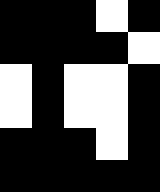[["black", "black", "black", "white", "black"], ["black", "black", "black", "black", "white"], ["white", "black", "white", "white", "black"], ["white", "black", "white", "white", "black"], ["black", "black", "black", "white", "black"], ["black", "black", "black", "black", "black"]]